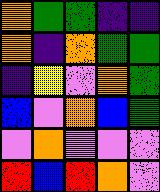[["orange", "green", "green", "indigo", "indigo"], ["orange", "indigo", "orange", "green", "green"], ["indigo", "yellow", "violet", "orange", "green"], ["blue", "violet", "orange", "blue", "green"], ["violet", "orange", "violet", "violet", "violet"], ["red", "blue", "red", "orange", "violet"]]